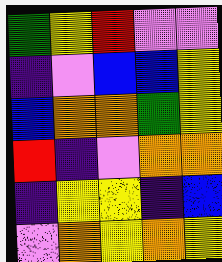[["green", "yellow", "red", "violet", "violet"], ["indigo", "violet", "blue", "blue", "yellow"], ["blue", "orange", "orange", "green", "yellow"], ["red", "indigo", "violet", "orange", "orange"], ["indigo", "yellow", "yellow", "indigo", "blue"], ["violet", "orange", "yellow", "orange", "yellow"]]